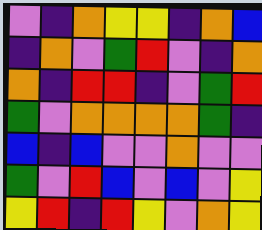[["violet", "indigo", "orange", "yellow", "yellow", "indigo", "orange", "blue"], ["indigo", "orange", "violet", "green", "red", "violet", "indigo", "orange"], ["orange", "indigo", "red", "red", "indigo", "violet", "green", "red"], ["green", "violet", "orange", "orange", "orange", "orange", "green", "indigo"], ["blue", "indigo", "blue", "violet", "violet", "orange", "violet", "violet"], ["green", "violet", "red", "blue", "violet", "blue", "violet", "yellow"], ["yellow", "red", "indigo", "red", "yellow", "violet", "orange", "yellow"]]